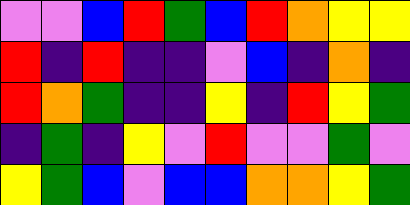[["violet", "violet", "blue", "red", "green", "blue", "red", "orange", "yellow", "yellow"], ["red", "indigo", "red", "indigo", "indigo", "violet", "blue", "indigo", "orange", "indigo"], ["red", "orange", "green", "indigo", "indigo", "yellow", "indigo", "red", "yellow", "green"], ["indigo", "green", "indigo", "yellow", "violet", "red", "violet", "violet", "green", "violet"], ["yellow", "green", "blue", "violet", "blue", "blue", "orange", "orange", "yellow", "green"]]